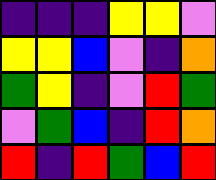[["indigo", "indigo", "indigo", "yellow", "yellow", "violet"], ["yellow", "yellow", "blue", "violet", "indigo", "orange"], ["green", "yellow", "indigo", "violet", "red", "green"], ["violet", "green", "blue", "indigo", "red", "orange"], ["red", "indigo", "red", "green", "blue", "red"]]